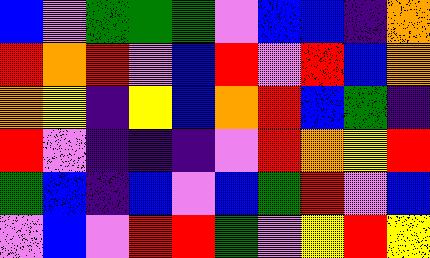[["blue", "violet", "green", "green", "green", "violet", "blue", "blue", "indigo", "orange"], ["red", "orange", "red", "violet", "blue", "red", "violet", "red", "blue", "orange"], ["orange", "yellow", "indigo", "yellow", "blue", "orange", "red", "blue", "green", "indigo"], ["red", "violet", "indigo", "indigo", "indigo", "violet", "red", "orange", "yellow", "red"], ["green", "blue", "indigo", "blue", "violet", "blue", "green", "red", "violet", "blue"], ["violet", "blue", "violet", "red", "red", "green", "violet", "yellow", "red", "yellow"]]